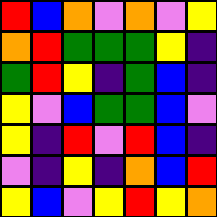[["red", "blue", "orange", "violet", "orange", "violet", "yellow"], ["orange", "red", "green", "green", "green", "yellow", "indigo"], ["green", "red", "yellow", "indigo", "green", "blue", "indigo"], ["yellow", "violet", "blue", "green", "green", "blue", "violet"], ["yellow", "indigo", "red", "violet", "red", "blue", "indigo"], ["violet", "indigo", "yellow", "indigo", "orange", "blue", "red"], ["yellow", "blue", "violet", "yellow", "red", "yellow", "orange"]]